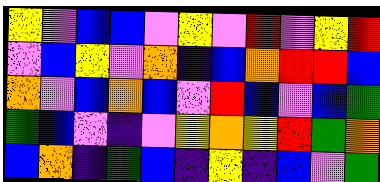[["yellow", "violet", "blue", "blue", "violet", "yellow", "violet", "red", "violet", "yellow", "red"], ["violet", "blue", "yellow", "violet", "orange", "indigo", "blue", "orange", "red", "red", "blue"], ["orange", "violet", "blue", "orange", "blue", "violet", "red", "blue", "violet", "blue", "green"], ["green", "blue", "violet", "indigo", "violet", "yellow", "orange", "yellow", "red", "green", "orange"], ["blue", "orange", "indigo", "green", "blue", "indigo", "yellow", "indigo", "blue", "violet", "green"]]